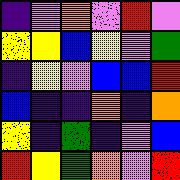[["indigo", "violet", "orange", "violet", "red", "violet"], ["yellow", "yellow", "blue", "yellow", "violet", "green"], ["indigo", "yellow", "violet", "blue", "blue", "red"], ["blue", "indigo", "indigo", "orange", "indigo", "orange"], ["yellow", "indigo", "green", "indigo", "violet", "blue"], ["red", "yellow", "green", "orange", "violet", "red"]]